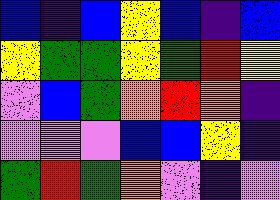[["blue", "indigo", "blue", "yellow", "blue", "indigo", "blue"], ["yellow", "green", "green", "yellow", "green", "red", "yellow"], ["violet", "blue", "green", "orange", "red", "orange", "indigo"], ["violet", "violet", "violet", "blue", "blue", "yellow", "indigo"], ["green", "red", "green", "orange", "violet", "indigo", "violet"]]